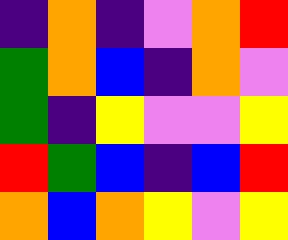[["indigo", "orange", "indigo", "violet", "orange", "red"], ["green", "orange", "blue", "indigo", "orange", "violet"], ["green", "indigo", "yellow", "violet", "violet", "yellow"], ["red", "green", "blue", "indigo", "blue", "red"], ["orange", "blue", "orange", "yellow", "violet", "yellow"]]